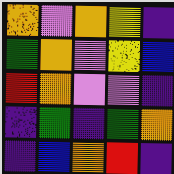[["orange", "violet", "orange", "yellow", "indigo"], ["green", "orange", "violet", "yellow", "blue"], ["red", "orange", "violet", "violet", "indigo"], ["indigo", "green", "indigo", "green", "orange"], ["indigo", "blue", "orange", "red", "indigo"]]